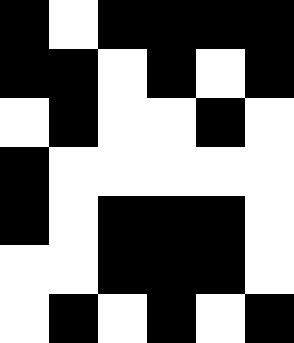[["black", "white", "black", "black", "black", "black"], ["black", "black", "white", "black", "white", "black"], ["white", "black", "white", "white", "black", "white"], ["black", "white", "white", "white", "white", "white"], ["black", "white", "black", "black", "black", "white"], ["white", "white", "black", "black", "black", "white"], ["white", "black", "white", "black", "white", "black"]]